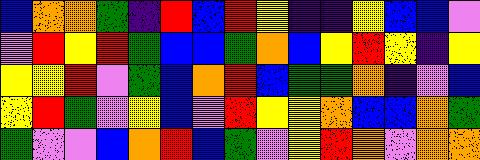[["blue", "orange", "orange", "green", "indigo", "red", "blue", "red", "yellow", "indigo", "indigo", "yellow", "blue", "blue", "violet"], ["violet", "red", "yellow", "red", "green", "blue", "blue", "green", "orange", "blue", "yellow", "red", "yellow", "indigo", "yellow"], ["yellow", "yellow", "red", "violet", "green", "blue", "orange", "red", "blue", "green", "green", "orange", "indigo", "violet", "blue"], ["yellow", "red", "green", "violet", "yellow", "blue", "violet", "red", "yellow", "yellow", "orange", "blue", "blue", "orange", "green"], ["green", "violet", "violet", "blue", "orange", "red", "blue", "green", "violet", "yellow", "red", "orange", "violet", "orange", "orange"]]